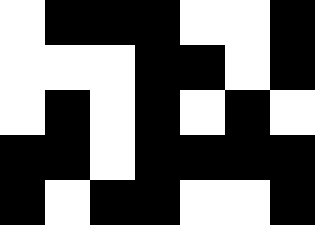[["white", "black", "black", "black", "white", "white", "black"], ["white", "white", "white", "black", "black", "white", "black"], ["white", "black", "white", "black", "white", "black", "white"], ["black", "black", "white", "black", "black", "black", "black"], ["black", "white", "black", "black", "white", "white", "black"]]